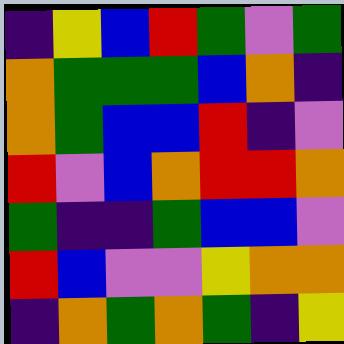[["indigo", "yellow", "blue", "red", "green", "violet", "green"], ["orange", "green", "green", "green", "blue", "orange", "indigo"], ["orange", "green", "blue", "blue", "red", "indigo", "violet"], ["red", "violet", "blue", "orange", "red", "red", "orange"], ["green", "indigo", "indigo", "green", "blue", "blue", "violet"], ["red", "blue", "violet", "violet", "yellow", "orange", "orange"], ["indigo", "orange", "green", "orange", "green", "indigo", "yellow"]]